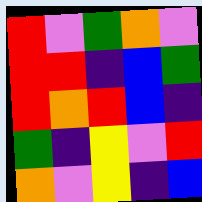[["red", "violet", "green", "orange", "violet"], ["red", "red", "indigo", "blue", "green"], ["red", "orange", "red", "blue", "indigo"], ["green", "indigo", "yellow", "violet", "red"], ["orange", "violet", "yellow", "indigo", "blue"]]